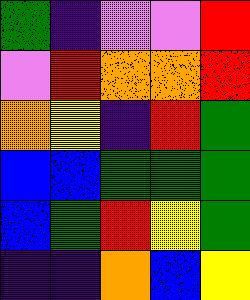[["green", "indigo", "violet", "violet", "red"], ["violet", "red", "orange", "orange", "red"], ["orange", "yellow", "indigo", "red", "green"], ["blue", "blue", "green", "green", "green"], ["blue", "green", "red", "yellow", "green"], ["indigo", "indigo", "orange", "blue", "yellow"]]